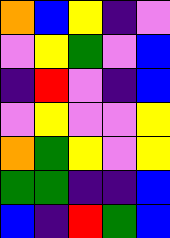[["orange", "blue", "yellow", "indigo", "violet"], ["violet", "yellow", "green", "violet", "blue"], ["indigo", "red", "violet", "indigo", "blue"], ["violet", "yellow", "violet", "violet", "yellow"], ["orange", "green", "yellow", "violet", "yellow"], ["green", "green", "indigo", "indigo", "blue"], ["blue", "indigo", "red", "green", "blue"]]